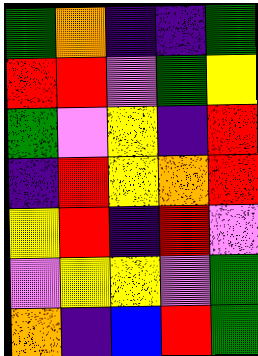[["green", "orange", "indigo", "indigo", "green"], ["red", "red", "violet", "green", "yellow"], ["green", "violet", "yellow", "indigo", "red"], ["indigo", "red", "yellow", "orange", "red"], ["yellow", "red", "indigo", "red", "violet"], ["violet", "yellow", "yellow", "violet", "green"], ["orange", "indigo", "blue", "red", "green"]]